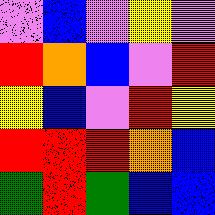[["violet", "blue", "violet", "yellow", "violet"], ["red", "orange", "blue", "violet", "red"], ["yellow", "blue", "violet", "red", "yellow"], ["red", "red", "red", "orange", "blue"], ["green", "red", "green", "blue", "blue"]]